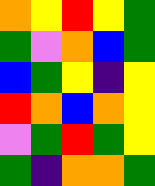[["orange", "yellow", "red", "yellow", "green"], ["green", "violet", "orange", "blue", "green"], ["blue", "green", "yellow", "indigo", "yellow"], ["red", "orange", "blue", "orange", "yellow"], ["violet", "green", "red", "green", "yellow"], ["green", "indigo", "orange", "orange", "green"]]